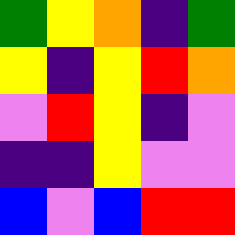[["green", "yellow", "orange", "indigo", "green"], ["yellow", "indigo", "yellow", "red", "orange"], ["violet", "red", "yellow", "indigo", "violet"], ["indigo", "indigo", "yellow", "violet", "violet"], ["blue", "violet", "blue", "red", "red"]]